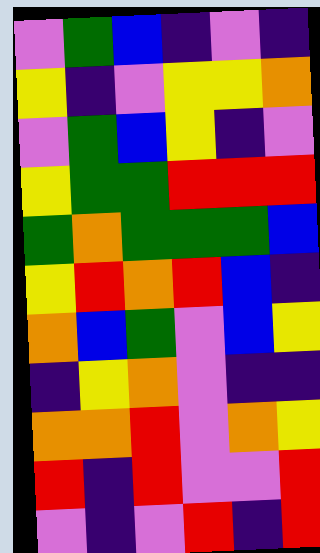[["violet", "green", "blue", "indigo", "violet", "indigo"], ["yellow", "indigo", "violet", "yellow", "yellow", "orange"], ["violet", "green", "blue", "yellow", "indigo", "violet"], ["yellow", "green", "green", "red", "red", "red"], ["green", "orange", "green", "green", "green", "blue"], ["yellow", "red", "orange", "red", "blue", "indigo"], ["orange", "blue", "green", "violet", "blue", "yellow"], ["indigo", "yellow", "orange", "violet", "indigo", "indigo"], ["orange", "orange", "red", "violet", "orange", "yellow"], ["red", "indigo", "red", "violet", "violet", "red"], ["violet", "indigo", "violet", "red", "indigo", "red"]]